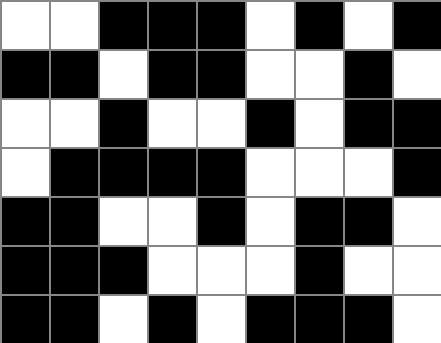[["white", "white", "black", "black", "black", "white", "black", "white", "black"], ["black", "black", "white", "black", "black", "white", "white", "black", "white"], ["white", "white", "black", "white", "white", "black", "white", "black", "black"], ["white", "black", "black", "black", "black", "white", "white", "white", "black"], ["black", "black", "white", "white", "black", "white", "black", "black", "white"], ["black", "black", "black", "white", "white", "white", "black", "white", "white"], ["black", "black", "white", "black", "white", "black", "black", "black", "white"]]